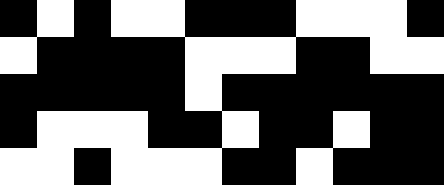[["black", "white", "black", "white", "white", "black", "black", "black", "white", "white", "white", "black"], ["white", "black", "black", "black", "black", "white", "white", "white", "black", "black", "white", "white"], ["black", "black", "black", "black", "black", "white", "black", "black", "black", "black", "black", "black"], ["black", "white", "white", "white", "black", "black", "white", "black", "black", "white", "black", "black"], ["white", "white", "black", "white", "white", "white", "black", "black", "white", "black", "black", "black"]]